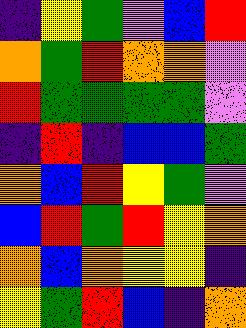[["indigo", "yellow", "green", "violet", "blue", "red"], ["orange", "green", "red", "orange", "orange", "violet"], ["red", "green", "green", "green", "green", "violet"], ["indigo", "red", "indigo", "blue", "blue", "green"], ["orange", "blue", "red", "yellow", "green", "violet"], ["blue", "red", "green", "red", "yellow", "orange"], ["orange", "blue", "orange", "yellow", "yellow", "indigo"], ["yellow", "green", "red", "blue", "indigo", "orange"]]